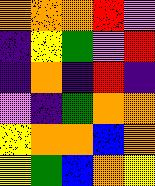[["orange", "orange", "orange", "red", "violet"], ["indigo", "yellow", "green", "violet", "red"], ["indigo", "orange", "indigo", "red", "indigo"], ["violet", "indigo", "green", "orange", "orange"], ["yellow", "orange", "orange", "blue", "orange"], ["yellow", "green", "blue", "orange", "yellow"]]